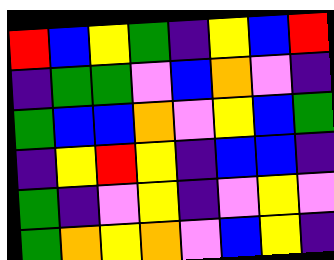[["red", "blue", "yellow", "green", "indigo", "yellow", "blue", "red"], ["indigo", "green", "green", "violet", "blue", "orange", "violet", "indigo"], ["green", "blue", "blue", "orange", "violet", "yellow", "blue", "green"], ["indigo", "yellow", "red", "yellow", "indigo", "blue", "blue", "indigo"], ["green", "indigo", "violet", "yellow", "indigo", "violet", "yellow", "violet"], ["green", "orange", "yellow", "orange", "violet", "blue", "yellow", "indigo"]]